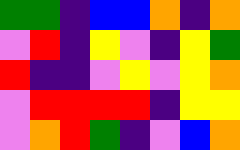[["green", "green", "indigo", "blue", "blue", "orange", "indigo", "orange"], ["violet", "red", "indigo", "yellow", "violet", "indigo", "yellow", "green"], ["red", "indigo", "indigo", "violet", "yellow", "violet", "yellow", "orange"], ["violet", "red", "red", "red", "red", "indigo", "yellow", "yellow"], ["violet", "orange", "red", "green", "indigo", "violet", "blue", "orange"]]